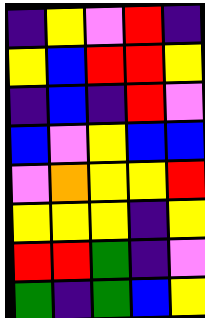[["indigo", "yellow", "violet", "red", "indigo"], ["yellow", "blue", "red", "red", "yellow"], ["indigo", "blue", "indigo", "red", "violet"], ["blue", "violet", "yellow", "blue", "blue"], ["violet", "orange", "yellow", "yellow", "red"], ["yellow", "yellow", "yellow", "indigo", "yellow"], ["red", "red", "green", "indigo", "violet"], ["green", "indigo", "green", "blue", "yellow"]]